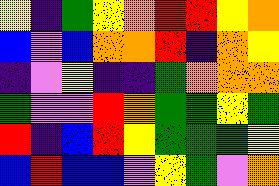[["yellow", "indigo", "green", "yellow", "orange", "red", "red", "yellow", "orange"], ["blue", "violet", "blue", "orange", "orange", "red", "indigo", "orange", "yellow"], ["indigo", "violet", "yellow", "indigo", "indigo", "green", "orange", "orange", "orange"], ["green", "violet", "violet", "red", "orange", "green", "green", "yellow", "green"], ["red", "indigo", "blue", "red", "yellow", "green", "green", "green", "yellow"], ["blue", "red", "blue", "blue", "violet", "yellow", "green", "violet", "orange"]]